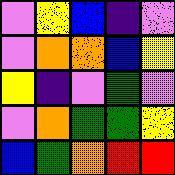[["violet", "yellow", "blue", "indigo", "violet"], ["violet", "orange", "orange", "blue", "yellow"], ["yellow", "indigo", "violet", "green", "violet"], ["violet", "orange", "green", "green", "yellow"], ["blue", "green", "orange", "red", "red"]]